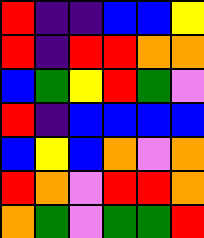[["red", "indigo", "indigo", "blue", "blue", "yellow"], ["red", "indigo", "red", "red", "orange", "orange"], ["blue", "green", "yellow", "red", "green", "violet"], ["red", "indigo", "blue", "blue", "blue", "blue"], ["blue", "yellow", "blue", "orange", "violet", "orange"], ["red", "orange", "violet", "red", "red", "orange"], ["orange", "green", "violet", "green", "green", "red"]]